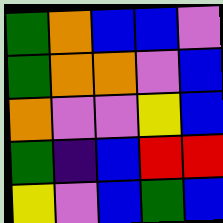[["green", "orange", "blue", "blue", "violet"], ["green", "orange", "orange", "violet", "blue"], ["orange", "violet", "violet", "yellow", "blue"], ["green", "indigo", "blue", "red", "red"], ["yellow", "violet", "blue", "green", "blue"]]